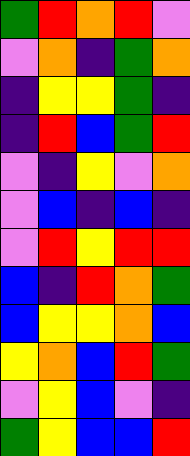[["green", "red", "orange", "red", "violet"], ["violet", "orange", "indigo", "green", "orange"], ["indigo", "yellow", "yellow", "green", "indigo"], ["indigo", "red", "blue", "green", "red"], ["violet", "indigo", "yellow", "violet", "orange"], ["violet", "blue", "indigo", "blue", "indigo"], ["violet", "red", "yellow", "red", "red"], ["blue", "indigo", "red", "orange", "green"], ["blue", "yellow", "yellow", "orange", "blue"], ["yellow", "orange", "blue", "red", "green"], ["violet", "yellow", "blue", "violet", "indigo"], ["green", "yellow", "blue", "blue", "red"]]